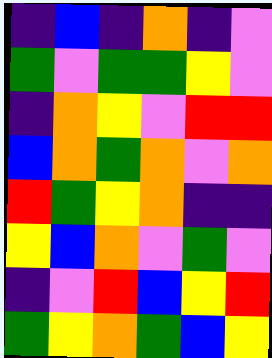[["indigo", "blue", "indigo", "orange", "indigo", "violet"], ["green", "violet", "green", "green", "yellow", "violet"], ["indigo", "orange", "yellow", "violet", "red", "red"], ["blue", "orange", "green", "orange", "violet", "orange"], ["red", "green", "yellow", "orange", "indigo", "indigo"], ["yellow", "blue", "orange", "violet", "green", "violet"], ["indigo", "violet", "red", "blue", "yellow", "red"], ["green", "yellow", "orange", "green", "blue", "yellow"]]